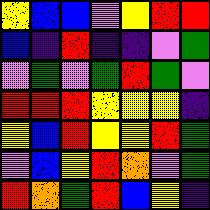[["yellow", "blue", "blue", "violet", "yellow", "red", "red"], ["blue", "indigo", "red", "indigo", "indigo", "violet", "green"], ["violet", "green", "violet", "green", "red", "green", "violet"], ["red", "red", "red", "yellow", "yellow", "yellow", "indigo"], ["yellow", "blue", "red", "yellow", "yellow", "red", "green"], ["violet", "blue", "yellow", "red", "orange", "violet", "green"], ["red", "orange", "green", "red", "blue", "yellow", "indigo"]]